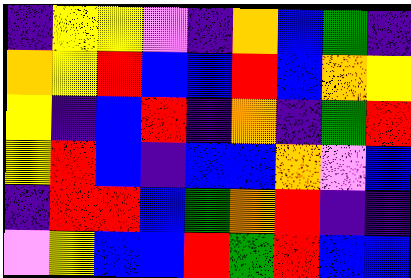[["indigo", "yellow", "yellow", "violet", "indigo", "orange", "blue", "green", "indigo"], ["orange", "yellow", "red", "blue", "blue", "red", "blue", "orange", "yellow"], ["yellow", "indigo", "blue", "red", "indigo", "orange", "indigo", "green", "red"], ["yellow", "red", "blue", "indigo", "blue", "blue", "orange", "violet", "blue"], ["indigo", "red", "red", "blue", "green", "orange", "red", "indigo", "indigo"], ["violet", "yellow", "blue", "blue", "red", "green", "red", "blue", "blue"]]